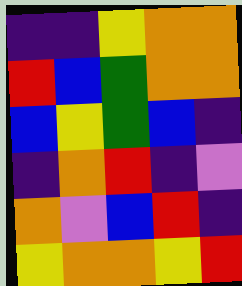[["indigo", "indigo", "yellow", "orange", "orange"], ["red", "blue", "green", "orange", "orange"], ["blue", "yellow", "green", "blue", "indigo"], ["indigo", "orange", "red", "indigo", "violet"], ["orange", "violet", "blue", "red", "indigo"], ["yellow", "orange", "orange", "yellow", "red"]]